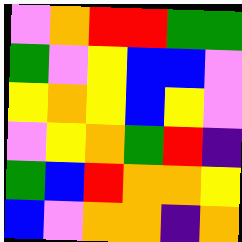[["violet", "orange", "red", "red", "green", "green"], ["green", "violet", "yellow", "blue", "blue", "violet"], ["yellow", "orange", "yellow", "blue", "yellow", "violet"], ["violet", "yellow", "orange", "green", "red", "indigo"], ["green", "blue", "red", "orange", "orange", "yellow"], ["blue", "violet", "orange", "orange", "indigo", "orange"]]